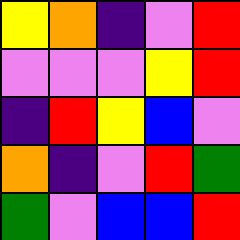[["yellow", "orange", "indigo", "violet", "red"], ["violet", "violet", "violet", "yellow", "red"], ["indigo", "red", "yellow", "blue", "violet"], ["orange", "indigo", "violet", "red", "green"], ["green", "violet", "blue", "blue", "red"]]